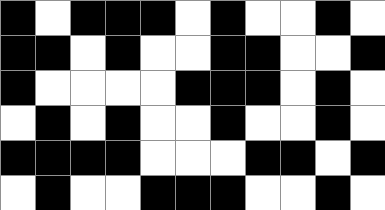[["black", "white", "black", "black", "black", "white", "black", "white", "white", "black", "white"], ["black", "black", "white", "black", "white", "white", "black", "black", "white", "white", "black"], ["black", "white", "white", "white", "white", "black", "black", "black", "white", "black", "white"], ["white", "black", "white", "black", "white", "white", "black", "white", "white", "black", "white"], ["black", "black", "black", "black", "white", "white", "white", "black", "black", "white", "black"], ["white", "black", "white", "white", "black", "black", "black", "white", "white", "black", "white"]]